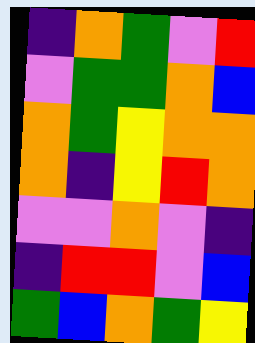[["indigo", "orange", "green", "violet", "red"], ["violet", "green", "green", "orange", "blue"], ["orange", "green", "yellow", "orange", "orange"], ["orange", "indigo", "yellow", "red", "orange"], ["violet", "violet", "orange", "violet", "indigo"], ["indigo", "red", "red", "violet", "blue"], ["green", "blue", "orange", "green", "yellow"]]